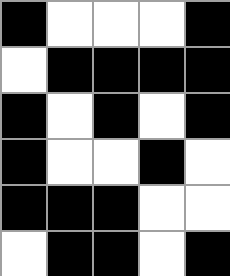[["black", "white", "white", "white", "black"], ["white", "black", "black", "black", "black"], ["black", "white", "black", "white", "black"], ["black", "white", "white", "black", "white"], ["black", "black", "black", "white", "white"], ["white", "black", "black", "white", "black"]]